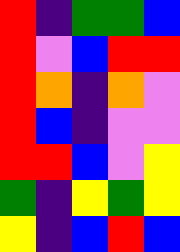[["red", "indigo", "green", "green", "blue"], ["red", "violet", "blue", "red", "red"], ["red", "orange", "indigo", "orange", "violet"], ["red", "blue", "indigo", "violet", "violet"], ["red", "red", "blue", "violet", "yellow"], ["green", "indigo", "yellow", "green", "yellow"], ["yellow", "indigo", "blue", "red", "blue"]]